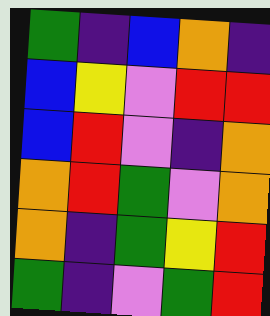[["green", "indigo", "blue", "orange", "indigo"], ["blue", "yellow", "violet", "red", "red"], ["blue", "red", "violet", "indigo", "orange"], ["orange", "red", "green", "violet", "orange"], ["orange", "indigo", "green", "yellow", "red"], ["green", "indigo", "violet", "green", "red"]]